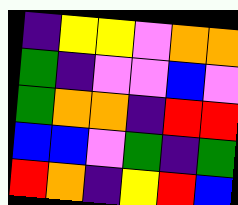[["indigo", "yellow", "yellow", "violet", "orange", "orange"], ["green", "indigo", "violet", "violet", "blue", "violet"], ["green", "orange", "orange", "indigo", "red", "red"], ["blue", "blue", "violet", "green", "indigo", "green"], ["red", "orange", "indigo", "yellow", "red", "blue"]]